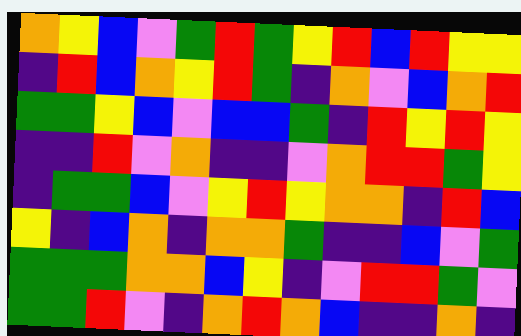[["orange", "yellow", "blue", "violet", "green", "red", "green", "yellow", "red", "blue", "red", "yellow", "yellow"], ["indigo", "red", "blue", "orange", "yellow", "red", "green", "indigo", "orange", "violet", "blue", "orange", "red"], ["green", "green", "yellow", "blue", "violet", "blue", "blue", "green", "indigo", "red", "yellow", "red", "yellow"], ["indigo", "indigo", "red", "violet", "orange", "indigo", "indigo", "violet", "orange", "red", "red", "green", "yellow"], ["indigo", "green", "green", "blue", "violet", "yellow", "red", "yellow", "orange", "orange", "indigo", "red", "blue"], ["yellow", "indigo", "blue", "orange", "indigo", "orange", "orange", "green", "indigo", "indigo", "blue", "violet", "green"], ["green", "green", "green", "orange", "orange", "blue", "yellow", "indigo", "violet", "red", "red", "green", "violet"], ["green", "green", "red", "violet", "indigo", "orange", "red", "orange", "blue", "indigo", "indigo", "orange", "indigo"]]